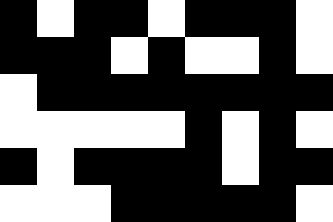[["black", "white", "black", "black", "white", "black", "black", "black", "white"], ["black", "black", "black", "white", "black", "white", "white", "black", "white"], ["white", "black", "black", "black", "black", "black", "black", "black", "black"], ["white", "white", "white", "white", "white", "black", "white", "black", "white"], ["black", "white", "black", "black", "black", "black", "white", "black", "black"], ["white", "white", "white", "black", "black", "black", "black", "black", "white"]]